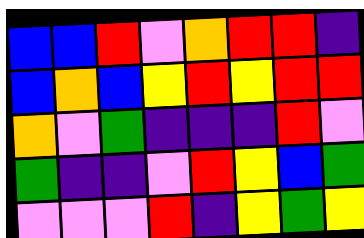[["blue", "blue", "red", "violet", "orange", "red", "red", "indigo"], ["blue", "orange", "blue", "yellow", "red", "yellow", "red", "red"], ["orange", "violet", "green", "indigo", "indigo", "indigo", "red", "violet"], ["green", "indigo", "indigo", "violet", "red", "yellow", "blue", "green"], ["violet", "violet", "violet", "red", "indigo", "yellow", "green", "yellow"]]